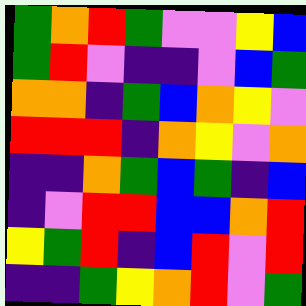[["green", "orange", "red", "green", "violet", "violet", "yellow", "blue"], ["green", "red", "violet", "indigo", "indigo", "violet", "blue", "green"], ["orange", "orange", "indigo", "green", "blue", "orange", "yellow", "violet"], ["red", "red", "red", "indigo", "orange", "yellow", "violet", "orange"], ["indigo", "indigo", "orange", "green", "blue", "green", "indigo", "blue"], ["indigo", "violet", "red", "red", "blue", "blue", "orange", "red"], ["yellow", "green", "red", "indigo", "blue", "red", "violet", "red"], ["indigo", "indigo", "green", "yellow", "orange", "red", "violet", "green"]]